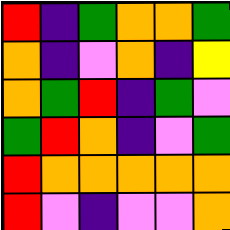[["red", "indigo", "green", "orange", "orange", "green"], ["orange", "indigo", "violet", "orange", "indigo", "yellow"], ["orange", "green", "red", "indigo", "green", "violet"], ["green", "red", "orange", "indigo", "violet", "green"], ["red", "orange", "orange", "orange", "orange", "orange"], ["red", "violet", "indigo", "violet", "violet", "orange"]]